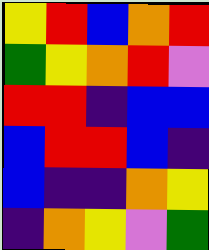[["yellow", "red", "blue", "orange", "red"], ["green", "yellow", "orange", "red", "violet"], ["red", "red", "indigo", "blue", "blue"], ["blue", "red", "red", "blue", "indigo"], ["blue", "indigo", "indigo", "orange", "yellow"], ["indigo", "orange", "yellow", "violet", "green"]]